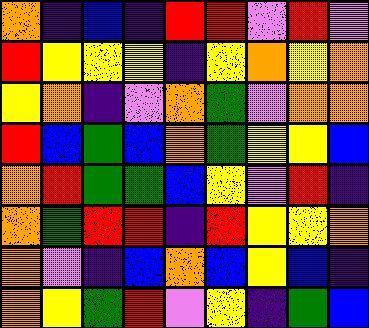[["orange", "indigo", "blue", "indigo", "red", "red", "violet", "red", "violet"], ["red", "yellow", "yellow", "yellow", "indigo", "yellow", "orange", "yellow", "orange"], ["yellow", "orange", "indigo", "violet", "orange", "green", "violet", "orange", "orange"], ["red", "blue", "green", "blue", "orange", "green", "yellow", "yellow", "blue"], ["orange", "red", "green", "green", "blue", "yellow", "violet", "red", "indigo"], ["orange", "green", "red", "red", "indigo", "red", "yellow", "yellow", "orange"], ["orange", "violet", "indigo", "blue", "orange", "blue", "yellow", "blue", "indigo"], ["orange", "yellow", "green", "red", "violet", "yellow", "indigo", "green", "blue"]]